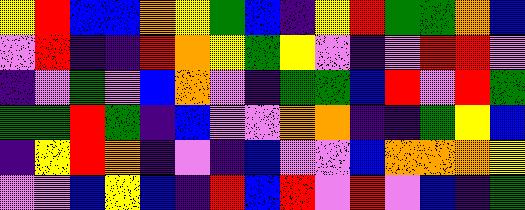[["yellow", "red", "blue", "blue", "orange", "yellow", "green", "blue", "indigo", "yellow", "red", "green", "green", "orange", "blue"], ["violet", "red", "indigo", "indigo", "red", "orange", "yellow", "green", "yellow", "violet", "indigo", "violet", "red", "red", "violet"], ["indigo", "violet", "green", "violet", "blue", "orange", "violet", "indigo", "green", "green", "blue", "red", "violet", "red", "green"], ["green", "green", "red", "green", "indigo", "blue", "violet", "violet", "orange", "orange", "indigo", "indigo", "green", "yellow", "blue"], ["indigo", "yellow", "red", "orange", "indigo", "violet", "indigo", "blue", "violet", "violet", "blue", "orange", "orange", "orange", "yellow"], ["violet", "violet", "blue", "yellow", "blue", "indigo", "red", "blue", "red", "violet", "red", "violet", "blue", "indigo", "green"]]